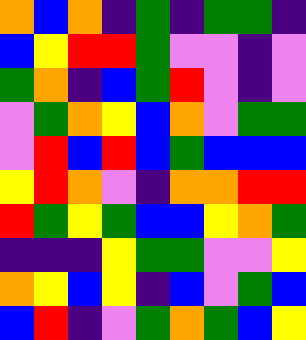[["orange", "blue", "orange", "indigo", "green", "indigo", "green", "green", "indigo"], ["blue", "yellow", "red", "red", "green", "violet", "violet", "indigo", "violet"], ["green", "orange", "indigo", "blue", "green", "red", "violet", "indigo", "violet"], ["violet", "green", "orange", "yellow", "blue", "orange", "violet", "green", "green"], ["violet", "red", "blue", "red", "blue", "green", "blue", "blue", "blue"], ["yellow", "red", "orange", "violet", "indigo", "orange", "orange", "red", "red"], ["red", "green", "yellow", "green", "blue", "blue", "yellow", "orange", "green"], ["indigo", "indigo", "indigo", "yellow", "green", "green", "violet", "violet", "yellow"], ["orange", "yellow", "blue", "yellow", "indigo", "blue", "violet", "green", "blue"], ["blue", "red", "indigo", "violet", "green", "orange", "green", "blue", "yellow"]]